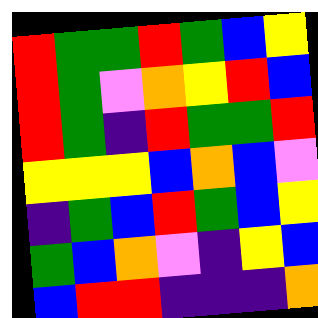[["red", "green", "green", "red", "green", "blue", "yellow"], ["red", "green", "violet", "orange", "yellow", "red", "blue"], ["red", "green", "indigo", "red", "green", "green", "red"], ["yellow", "yellow", "yellow", "blue", "orange", "blue", "violet"], ["indigo", "green", "blue", "red", "green", "blue", "yellow"], ["green", "blue", "orange", "violet", "indigo", "yellow", "blue"], ["blue", "red", "red", "indigo", "indigo", "indigo", "orange"]]